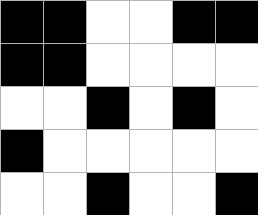[["black", "black", "white", "white", "black", "black"], ["black", "black", "white", "white", "white", "white"], ["white", "white", "black", "white", "black", "white"], ["black", "white", "white", "white", "white", "white"], ["white", "white", "black", "white", "white", "black"]]